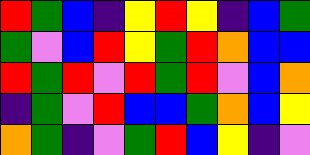[["red", "green", "blue", "indigo", "yellow", "red", "yellow", "indigo", "blue", "green"], ["green", "violet", "blue", "red", "yellow", "green", "red", "orange", "blue", "blue"], ["red", "green", "red", "violet", "red", "green", "red", "violet", "blue", "orange"], ["indigo", "green", "violet", "red", "blue", "blue", "green", "orange", "blue", "yellow"], ["orange", "green", "indigo", "violet", "green", "red", "blue", "yellow", "indigo", "violet"]]